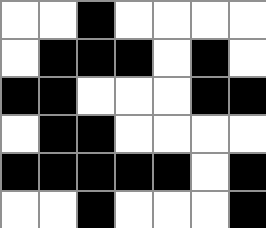[["white", "white", "black", "white", "white", "white", "white"], ["white", "black", "black", "black", "white", "black", "white"], ["black", "black", "white", "white", "white", "black", "black"], ["white", "black", "black", "white", "white", "white", "white"], ["black", "black", "black", "black", "black", "white", "black"], ["white", "white", "black", "white", "white", "white", "black"]]